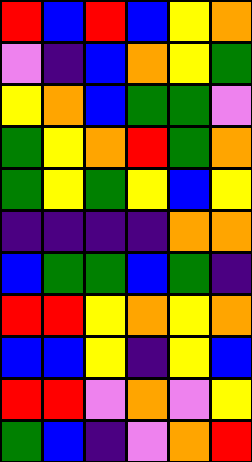[["red", "blue", "red", "blue", "yellow", "orange"], ["violet", "indigo", "blue", "orange", "yellow", "green"], ["yellow", "orange", "blue", "green", "green", "violet"], ["green", "yellow", "orange", "red", "green", "orange"], ["green", "yellow", "green", "yellow", "blue", "yellow"], ["indigo", "indigo", "indigo", "indigo", "orange", "orange"], ["blue", "green", "green", "blue", "green", "indigo"], ["red", "red", "yellow", "orange", "yellow", "orange"], ["blue", "blue", "yellow", "indigo", "yellow", "blue"], ["red", "red", "violet", "orange", "violet", "yellow"], ["green", "blue", "indigo", "violet", "orange", "red"]]